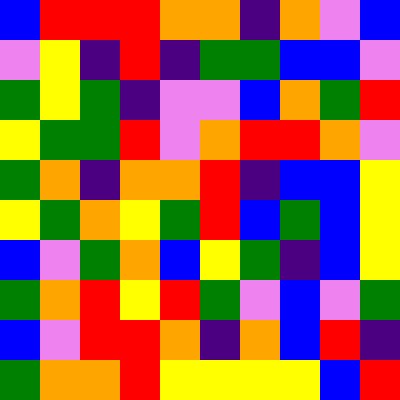[["blue", "red", "red", "red", "orange", "orange", "indigo", "orange", "violet", "blue"], ["violet", "yellow", "indigo", "red", "indigo", "green", "green", "blue", "blue", "violet"], ["green", "yellow", "green", "indigo", "violet", "violet", "blue", "orange", "green", "red"], ["yellow", "green", "green", "red", "violet", "orange", "red", "red", "orange", "violet"], ["green", "orange", "indigo", "orange", "orange", "red", "indigo", "blue", "blue", "yellow"], ["yellow", "green", "orange", "yellow", "green", "red", "blue", "green", "blue", "yellow"], ["blue", "violet", "green", "orange", "blue", "yellow", "green", "indigo", "blue", "yellow"], ["green", "orange", "red", "yellow", "red", "green", "violet", "blue", "violet", "green"], ["blue", "violet", "red", "red", "orange", "indigo", "orange", "blue", "red", "indigo"], ["green", "orange", "orange", "red", "yellow", "yellow", "yellow", "yellow", "blue", "red"]]